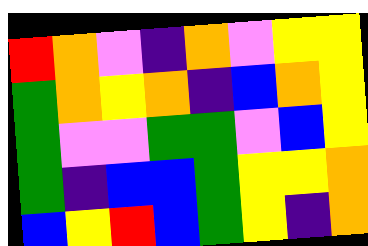[["red", "orange", "violet", "indigo", "orange", "violet", "yellow", "yellow"], ["green", "orange", "yellow", "orange", "indigo", "blue", "orange", "yellow"], ["green", "violet", "violet", "green", "green", "violet", "blue", "yellow"], ["green", "indigo", "blue", "blue", "green", "yellow", "yellow", "orange"], ["blue", "yellow", "red", "blue", "green", "yellow", "indigo", "orange"]]